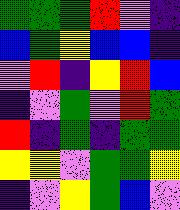[["green", "green", "green", "red", "violet", "indigo"], ["blue", "green", "yellow", "blue", "blue", "indigo"], ["violet", "red", "indigo", "yellow", "red", "blue"], ["indigo", "violet", "green", "violet", "red", "green"], ["red", "indigo", "green", "indigo", "green", "green"], ["yellow", "yellow", "violet", "green", "green", "yellow"], ["indigo", "violet", "yellow", "green", "blue", "violet"]]